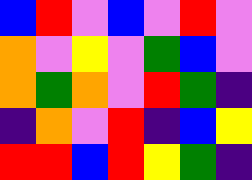[["blue", "red", "violet", "blue", "violet", "red", "violet"], ["orange", "violet", "yellow", "violet", "green", "blue", "violet"], ["orange", "green", "orange", "violet", "red", "green", "indigo"], ["indigo", "orange", "violet", "red", "indigo", "blue", "yellow"], ["red", "red", "blue", "red", "yellow", "green", "indigo"]]